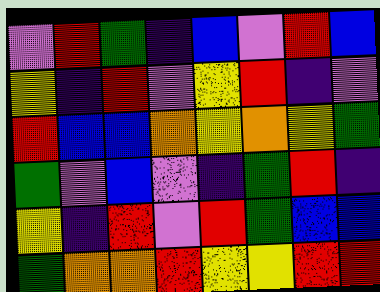[["violet", "red", "green", "indigo", "blue", "violet", "red", "blue"], ["yellow", "indigo", "red", "violet", "yellow", "red", "indigo", "violet"], ["red", "blue", "blue", "orange", "yellow", "orange", "yellow", "green"], ["green", "violet", "blue", "violet", "indigo", "green", "red", "indigo"], ["yellow", "indigo", "red", "violet", "red", "green", "blue", "blue"], ["green", "orange", "orange", "red", "yellow", "yellow", "red", "red"]]